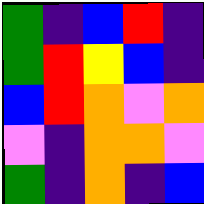[["green", "indigo", "blue", "red", "indigo"], ["green", "red", "yellow", "blue", "indigo"], ["blue", "red", "orange", "violet", "orange"], ["violet", "indigo", "orange", "orange", "violet"], ["green", "indigo", "orange", "indigo", "blue"]]